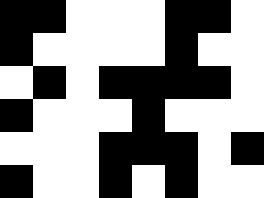[["black", "black", "white", "white", "white", "black", "black", "white"], ["black", "white", "white", "white", "white", "black", "white", "white"], ["white", "black", "white", "black", "black", "black", "black", "white"], ["black", "white", "white", "white", "black", "white", "white", "white"], ["white", "white", "white", "black", "black", "black", "white", "black"], ["black", "white", "white", "black", "white", "black", "white", "white"]]